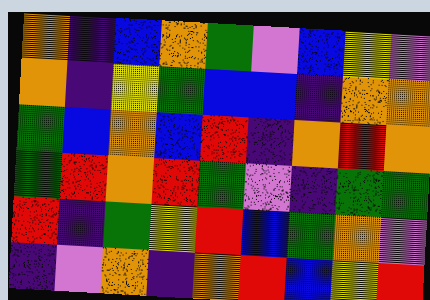[["orange", "indigo", "blue", "orange", "green", "violet", "blue", "yellow", "violet"], ["orange", "indigo", "yellow", "green", "blue", "blue", "indigo", "orange", "orange"], ["green", "blue", "orange", "blue", "red", "indigo", "orange", "red", "orange"], ["green", "red", "orange", "red", "green", "violet", "indigo", "green", "green"], ["red", "indigo", "green", "yellow", "red", "blue", "green", "orange", "violet"], ["indigo", "violet", "orange", "indigo", "orange", "red", "blue", "yellow", "red"]]